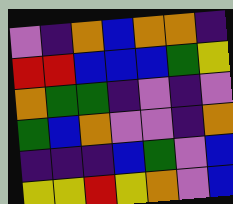[["violet", "indigo", "orange", "blue", "orange", "orange", "indigo"], ["red", "red", "blue", "blue", "blue", "green", "yellow"], ["orange", "green", "green", "indigo", "violet", "indigo", "violet"], ["green", "blue", "orange", "violet", "violet", "indigo", "orange"], ["indigo", "indigo", "indigo", "blue", "green", "violet", "blue"], ["yellow", "yellow", "red", "yellow", "orange", "violet", "blue"]]